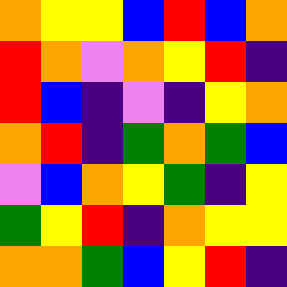[["orange", "yellow", "yellow", "blue", "red", "blue", "orange"], ["red", "orange", "violet", "orange", "yellow", "red", "indigo"], ["red", "blue", "indigo", "violet", "indigo", "yellow", "orange"], ["orange", "red", "indigo", "green", "orange", "green", "blue"], ["violet", "blue", "orange", "yellow", "green", "indigo", "yellow"], ["green", "yellow", "red", "indigo", "orange", "yellow", "yellow"], ["orange", "orange", "green", "blue", "yellow", "red", "indigo"]]